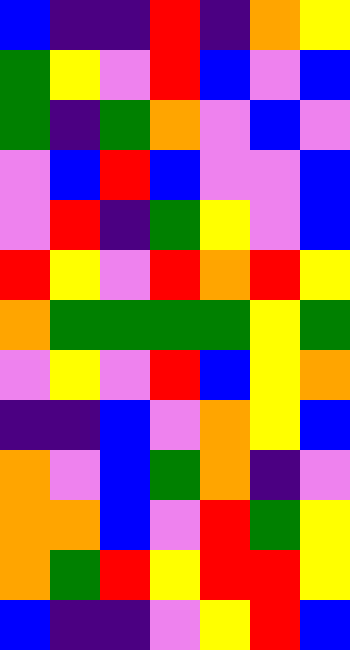[["blue", "indigo", "indigo", "red", "indigo", "orange", "yellow"], ["green", "yellow", "violet", "red", "blue", "violet", "blue"], ["green", "indigo", "green", "orange", "violet", "blue", "violet"], ["violet", "blue", "red", "blue", "violet", "violet", "blue"], ["violet", "red", "indigo", "green", "yellow", "violet", "blue"], ["red", "yellow", "violet", "red", "orange", "red", "yellow"], ["orange", "green", "green", "green", "green", "yellow", "green"], ["violet", "yellow", "violet", "red", "blue", "yellow", "orange"], ["indigo", "indigo", "blue", "violet", "orange", "yellow", "blue"], ["orange", "violet", "blue", "green", "orange", "indigo", "violet"], ["orange", "orange", "blue", "violet", "red", "green", "yellow"], ["orange", "green", "red", "yellow", "red", "red", "yellow"], ["blue", "indigo", "indigo", "violet", "yellow", "red", "blue"]]